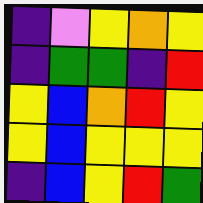[["indigo", "violet", "yellow", "orange", "yellow"], ["indigo", "green", "green", "indigo", "red"], ["yellow", "blue", "orange", "red", "yellow"], ["yellow", "blue", "yellow", "yellow", "yellow"], ["indigo", "blue", "yellow", "red", "green"]]